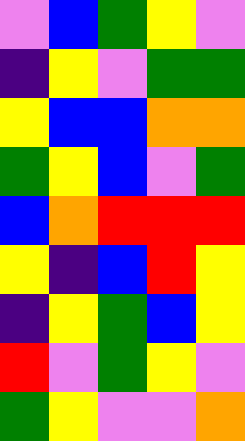[["violet", "blue", "green", "yellow", "violet"], ["indigo", "yellow", "violet", "green", "green"], ["yellow", "blue", "blue", "orange", "orange"], ["green", "yellow", "blue", "violet", "green"], ["blue", "orange", "red", "red", "red"], ["yellow", "indigo", "blue", "red", "yellow"], ["indigo", "yellow", "green", "blue", "yellow"], ["red", "violet", "green", "yellow", "violet"], ["green", "yellow", "violet", "violet", "orange"]]